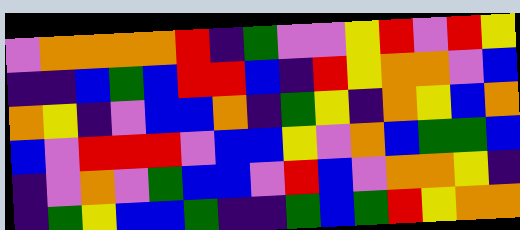[["violet", "orange", "orange", "orange", "orange", "red", "indigo", "green", "violet", "violet", "yellow", "red", "violet", "red", "yellow"], ["indigo", "indigo", "blue", "green", "blue", "red", "red", "blue", "indigo", "red", "yellow", "orange", "orange", "violet", "blue"], ["orange", "yellow", "indigo", "violet", "blue", "blue", "orange", "indigo", "green", "yellow", "indigo", "orange", "yellow", "blue", "orange"], ["blue", "violet", "red", "red", "red", "violet", "blue", "blue", "yellow", "violet", "orange", "blue", "green", "green", "blue"], ["indigo", "violet", "orange", "violet", "green", "blue", "blue", "violet", "red", "blue", "violet", "orange", "orange", "yellow", "indigo"], ["indigo", "green", "yellow", "blue", "blue", "green", "indigo", "indigo", "green", "blue", "green", "red", "yellow", "orange", "orange"]]